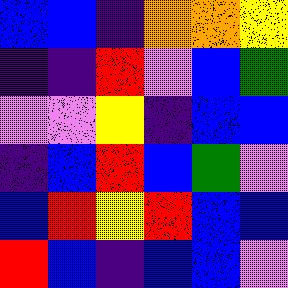[["blue", "blue", "indigo", "orange", "orange", "yellow"], ["indigo", "indigo", "red", "violet", "blue", "green"], ["violet", "violet", "yellow", "indigo", "blue", "blue"], ["indigo", "blue", "red", "blue", "green", "violet"], ["blue", "red", "yellow", "red", "blue", "blue"], ["red", "blue", "indigo", "blue", "blue", "violet"]]